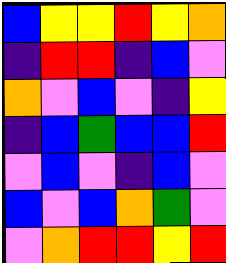[["blue", "yellow", "yellow", "red", "yellow", "orange"], ["indigo", "red", "red", "indigo", "blue", "violet"], ["orange", "violet", "blue", "violet", "indigo", "yellow"], ["indigo", "blue", "green", "blue", "blue", "red"], ["violet", "blue", "violet", "indigo", "blue", "violet"], ["blue", "violet", "blue", "orange", "green", "violet"], ["violet", "orange", "red", "red", "yellow", "red"]]